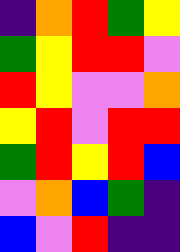[["indigo", "orange", "red", "green", "yellow"], ["green", "yellow", "red", "red", "violet"], ["red", "yellow", "violet", "violet", "orange"], ["yellow", "red", "violet", "red", "red"], ["green", "red", "yellow", "red", "blue"], ["violet", "orange", "blue", "green", "indigo"], ["blue", "violet", "red", "indigo", "indigo"]]